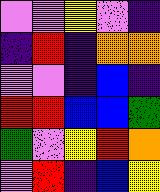[["violet", "violet", "yellow", "violet", "indigo"], ["indigo", "red", "indigo", "orange", "orange"], ["violet", "violet", "indigo", "blue", "indigo"], ["red", "red", "blue", "blue", "green"], ["green", "violet", "yellow", "red", "orange"], ["violet", "red", "indigo", "blue", "yellow"]]